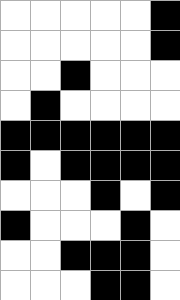[["white", "white", "white", "white", "white", "black"], ["white", "white", "white", "white", "white", "black"], ["white", "white", "black", "white", "white", "white"], ["white", "black", "white", "white", "white", "white"], ["black", "black", "black", "black", "black", "black"], ["black", "white", "black", "black", "black", "black"], ["white", "white", "white", "black", "white", "black"], ["black", "white", "white", "white", "black", "white"], ["white", "white", "black", "black", "black", "white"], ["white", "white", "white", "black", "black", "white"]]